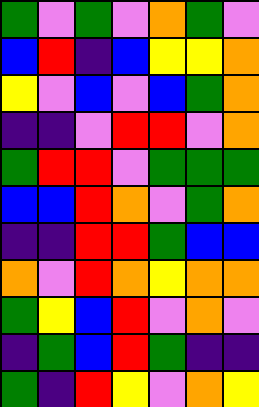[["green", "violet", "green", "violet", "orange", "green", "violet"], ["blue", "red", "indigo", "blue", "yellow", "yellow", "orange"], ["yellow", "violet", "blue", "violet", "blue", "green", "orange"], ["indigo", "indigo", "violet", "red", "red", "violet", "orange"], ["green", "red", "red", "violet", "green", "green", "green"], ["blue", "blue", "red", "orange", "violet", "green", "orange"], ["indigo", "indigo", "red", "red", "green", "blue", "blue"], ["orange", "violet", "red", "orange", "yellow", "orange", "orange"], ["green", "yellow", "blue", "red", "violet", "orange", "violet"], ["indigo", "green", "blue", "red", "green", "indigo", "indigo"], ["green", "indigo", "red", "yellow", "violet", "orange", "yellow"]]